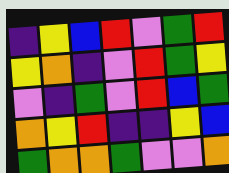[["indigo", "yellow", "blue", "red", "violet", "green", "red"], ["yellow", "orange", "indigo", "violet", "red", "green", "yellow"], ["violet", "indigo", "green", "violet", "red", "blue", "green"], ["orange", "yellow", "red", "indigo", "indigo", "yellow", "blue"], ["green", "orange", "orange", "green", "violet", "violet", "orange"]]